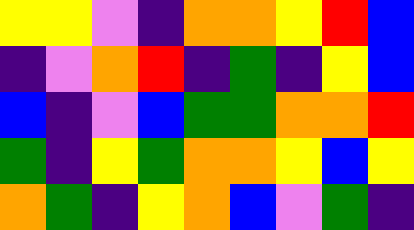[["yellow", "yellow", "violet", "indigo", "orange", "orange", "yellow", "red", "blue"], ["indigo", "violet", "orange", "red", "indigo", "green", "indigo", "yellow", "blue"], ["blue", "indigo", "violet", "blue", "green", "green", "orange", "orange", "red"], ["green", "indigo", "yellow", "green", "orange", "orange", "yellow", "blue", "yellow"], ["orange", "green", "indigo", "yellow", "orange", "blue", "violet", "green", "indigo"]]